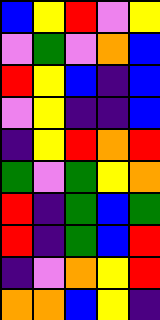[["blue", "yellow", "red", "violet", "yellow"], ["violet", "green", "violet", "orange", "blue"], ["red", "yellow", "blue", "indigo", "blue"], ["violet", "yellow", "indigo", "indigo", "blue"], ["indigo", "yellow", "red", "orange", "red"], ["green", "violet", "green", "yellow", "orange"], ["red", "indigo", "green", "blue", "green"], ["red", "indigo", "green", "blue", "red"], ["indigo", "violet", "orange", "yellow", "red"], ["orange", "orange", "blue", "yellow", "indigo"]]